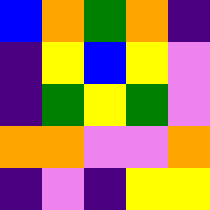[["blue", "orange", "green", "orange", "indigo"], ["indigo", "yellow", "blue", "yellow", "violet"], ["indigo", "green", "yellow", "green", "violet"], ["orange", "orange", "violet", "violet", "orange"], ["indigo", "violet", "indigo", "yellow", "yellow"]]